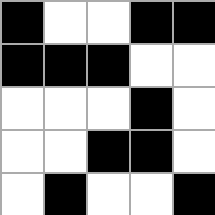[["black", "white", "white", "black", "black"], ["black", "black", "black", "white", "white"], ["white", "white", "white", "black", "white"], ["white", "white", "black", "black", "white"], ["white", "black", "white", "white", "black"]]